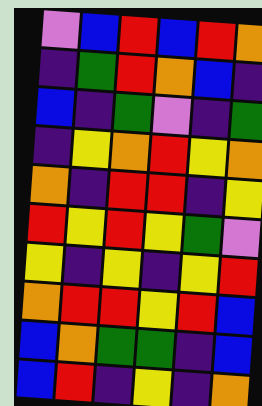[["violet", "blue", "red", "blue", "red", "orange"], ["indigo", "green", "red", "orange", "blue", "indigo"], ["blue", "indigo", "green", "violet", "indigo", "green"], ["indigo", "yellow", "orange", "red", "yellow", "orange"], ["orange", "indigo", "red", "red", "indigo", "yellow"], ["red", "yellow", "red", "yellow", "green", "violet"], ["yellow", "indigo", "yellow", "indigo", "yellow", "red"], ["orange", "red", "red", "yellow", "red", "blue"], ["blue", "orange", "green", "green", "indigo", "blue"], ["blue", "red", "indigo", "yellow", "indigo", "orange"]]